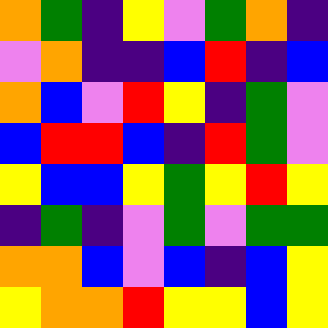[["orange", "green", "indigo", "yellow", "violet", "green", "orange", "indigo"], ["violet", "orange", "indigo", "indigo", "blue", "red", "indigo", "blue"], ["orange", "blue", "violet", "red", "yellow", "indigo", "green", "violet"], ["blue", "red", "red", "blue", "indigo", "red", "green", "violet"], ["yellow", "blue", "blue", "yellow", "green", "yellow", "red", "yellow"], ["indigo", "green", "indigo", "violet", "green", "violet", "green", "green"], ["orange", "orange", "blue", "violet", "blue", "indigo", "blue", "yellow"], ["yellow", "orange", "orange", "red", "yellow", "yellow", "blue", "yellow"]]